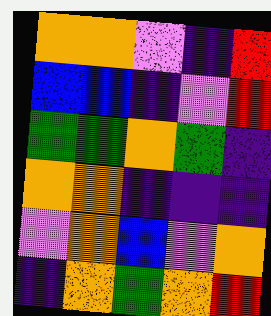[["orange", "orange", "violet", "indigo", "red"], ["blue", "blue", "indigo", "violet", "red"], ["green", "green", "orange", "green", "indigo"], ["orange", "orange", "indigo", "indigo", "indigo"], ["violet", "orange", "blue", "violet", "orange"], ["indigo", "orange", "green", "orange", "red"]]